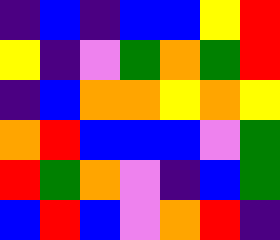[["indigo", "blue", "indigo", "blue", "blue", "yellow", "red"], ["yellow", "indigo", "violet", "green", "orange", "green", "red"], ["indigo", "blue", "orange", "orange", "yellow", "orange", "yellow"], ["orange", "red", "blue", "blue", "blue", "violet", "green"], ["red", "green", "orange", "violet", "indigo", "blue", "green"], ["blue", "red", "blue", "violet", "orange", "red", "indigo"]]